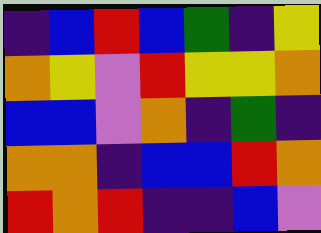[["indigo", "blue", "red", "blue", "green", "indigo", "yellow"], ["orange", "yellow", "violet", "red", "yellow", "yellow", "orange"], ["blue", "blue", "violet", "orange", "indigo", "green", "indigo"], ["orange", "orange", "indigo", "blue", "blue", "red", "orange"], ["red", "orange", "red", "indigo", "indigo", "blue", "violet"]]